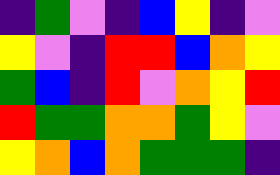[["indigo", "green", "violet", "indigo", "blue", "yellow", "indigo", "violet"], ["yellow", "violet", "indigo", "red", "red", "blue", "orange", "yellow"], ["green", "blue", "indigo", "red", "violet", "orange", "yellow", "red"], ["red", "green", "green", "orange", "orange", "green", "yellow", "violet"], ["yellow", "orange", "blue", "orange", "green", "green", "green", "indigo"]]